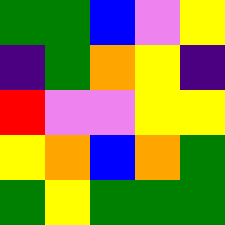[["green", "green", "blue", "violet", "yellow"], ["indigo", "green", "orange", "yellow", "indigo"], ["red", "violet", "violet", "yellow", "yellow"], ["yellow", "orange", "blue", "orange", "green"], ["green", "yellow", "green", "green", "green"]]